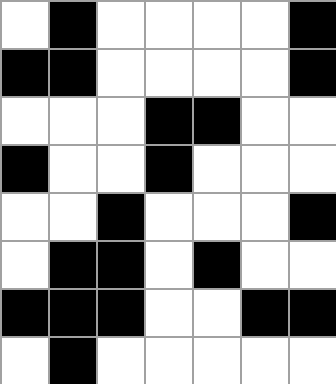[["white", "black", "white", "white", "white", "white", "black"], ["black", "black", "white", "white", "white", "white", "black"], ["white", "white", "white", "black", "black", "white", "white"], ["black", "white", "white", "black", "white", "white", "white"], ["white", "white", "black", "white", "white", "white", "black"], ["white", "black", "black", "white", "black", "white", "white"], ["black", "black", "black", "white", "white", "black", "black"], ["white", "black", "white", "white", "white", "white", "white"]]